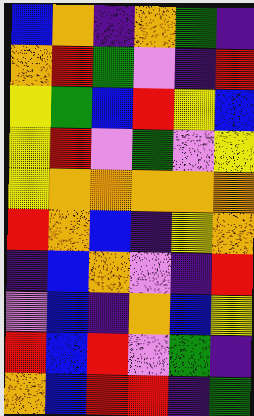[["blue", "orange", "indigo", "orange", "green", "indigo"], ["orange", "red", "green", "violet", "indigo", "red"], ["yellow", "green", "blue", "red", "yellow", "blue"], ["yellow", "red", "violet", "green", "violet", "yellow"], ["yellow", "orange", "orange", "orange", "orange", "orange"], ["red", "orange", "blue", "indigo", "yellow", "orange"], ["indigo", "blue", "orange", "violet", "indigo", "red"], ["violet", "blue", "indigo", "orange", "blue", "yellow"], ["red", "blue", "red", "violet", "green", "indigo"], ["orange", "blue", "red", "red", "indigo", "green"]]